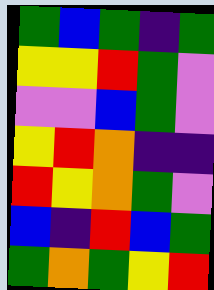[["green", "blue", "green", "indigo", "green"], ["yellow", "yellow", "red", "green", "violet"], ["violet", "violet", "blue", "green", "violet"], ["yellow", "red", "orange", "indigo", "indigo"], ["red", "yellow", "orange", "green", "violet"], ["blue", "indigo", "red", "blue", "green"], ["green", "orange", "green", "yellow", "red"]]